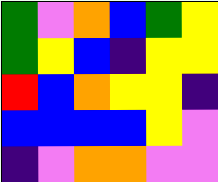[["green", "violet", "orange", "blue", "green", "yellow"], ["green", "yellow", "blue", "indigo", "yellow", "yellow"], ["red", "blue", "orange", "yellow", "yellow", "indigo"], ["blue", "blue", "blue", "blue", "yellow", "violet"], ["indigo", "violet", "orange", "orange", "violet", "violet"]]